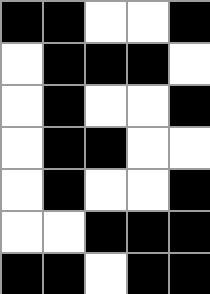[["black", "black", "white", "white", "black"], ["white", "black", "black", "black", "white"], ["white", "black", "white", "white", "black"], ["white", "black", "black", "white", "white"], ["white", "black", "white", "white", "black"], ["white", "white", "black", "black", "black"], ["black", "black", "white", "black", "black"]]